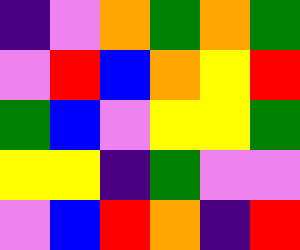[["indigo", "violet", "orange", "green", "orange", "green"], ["violet", "red", "blue", "orange", "yellow", "red"], ["green", "blue", "violet", "yellow", "yellow", "green"], ["yellow", "yellow", "indigo", "green", "violet", "violet"], ["violet", "blue", "red", "orange", "indigo", "red"]]